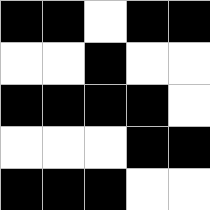[["black", "black", "white", "black", "black"], ["white", "white", "black", "white", "white"], ["black", "black", "black", "black", "white"], ["white", "white", "white", "black", "black"], ["black", "black", "black", "white", "white"]]